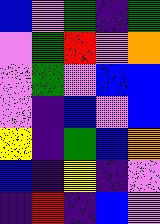[["blue", "violet", "green", "indigo", "green"], ["violet", "green", "red", "violet", "orange"], ["violet", "green", "violet", "blue", "blue"], ["violet", "indigo", "blue", "violet", "blue"], ["yellow", "indigo", "green", "blue", "orange"], ["blue", "indigo", "yellow", "indigo", "violet"], ["indigo", "red", "indigo", "blue", "violet"]]